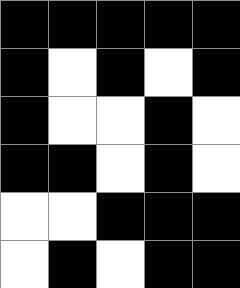[["black", "black", "black", "black", "black"], ["black", "white", "black", "white", "black"], ["black", "white", "white", "black", "white"], ["black", "black", "white", "black", "white"], ["white", "white", "black", "black", "black"], ["white", "black", "white", "black", "black"]]